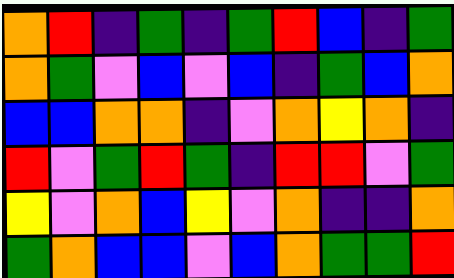[["orange", "red", "indigo", "green", "indigo", "green", "red", "blue", "indigo", "green"], ["orange", "green", "violet", "blue", "violet", "blue", "indigo", "green", "blue", "orange"], ["blue", "blue", "orange", "orange", "indigo", "violet", "orange", "yellow", "orange", "indigo"], ["red", "violet", "green", "red", "green", "indigo", "red", "red", "violet", "green"], ["yellow", "violet", "orange", "blue", "yellow", "violet", "orange", "indigo", "indigo", "orange"], ["green", "orange", "blue", "blue", "violet", "blue", "orange", "green", "green", "red"]]